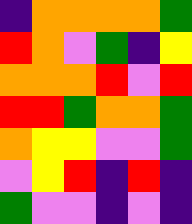[["indigo", "orange", "orange", "orange", "orange", "green"], ["red", "orange", "violet", "green", "indigo", "yellow"], ["orange", "orange", "orange", "red", "violet", "red"], ["red", "red", "green", "orange", "orange", "green"], ["orange", "yellow", "yellow", "violet", "violet", "green"], ["violet", "yellow", "red", "indigo", "red", "indigo"], ["green", "violet", "violet", "indigo", "violet", "indigo"]]